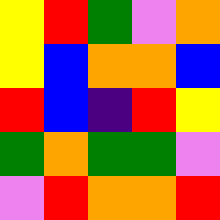[["yellow", "red", "green", "violet", "orange"], ["yellow", "blue", "orange", "orange", "blue"], ["red", "blue", "indigo", "red", "yellow"], ["green", "orange", "green", "green", "violet"], ["violet", "red", "orange", "orange", "red"]]